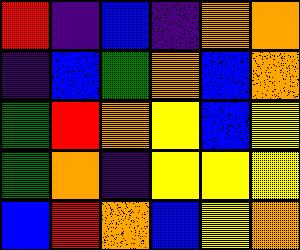[["red", "indigo", "blue", "indigo", "orange", "orange"], ["indigo", "blue", "green", "orange", "blue", "orange"], ["green", "red", "orange", "yellow", "blue", "yellow"], ["green", "orange", "indigo", "yellow", "yellow", "yellow"], ["blue", "red", "orange", "blue", "yellow", "orange"]]